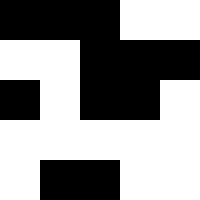[["black", "black", "black", "white", "white"], ["white", "white", "black", "black", "black"], ["black", "white", "black", "black", "white"], ["white", "white", "white", "white", "white"], ["white", "black", "black", "white", "white"]]